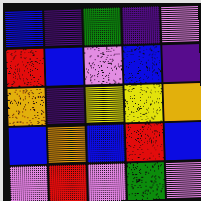[["blue", "indigo", "green", "indigo", "violet"], ["red", "blue", "violet", "blue", "indigo"], ["orange", "indigo", "yellow", "yellow", "orange"], ["blue", "orange", "blue", "red", "blue"], ["violet", "red", "violet", "green", "violet"]]